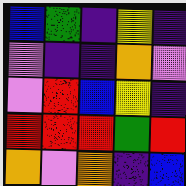[["blue", "green", "indigo", "yellow", "indigo"], ["violet", "indigo", "indigo", "orange", "violet"], ["violet", "red", "blue", "yellow", "indigo"], ["red", "red", "red", "green", "red"], ["orange", "violet", "orange", "indigo", "blue"]]